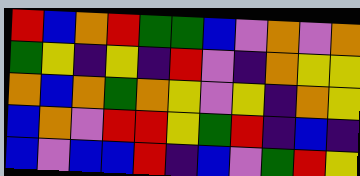[["red", "blue", "orange", "red", "green", "green", "blue", "violet", "orange", "violet", "orange"], ["green", "yellow", "indigo", "yellow", "indigo", "red", "violet", "indigo", "orange", "yellow", "yellow"], ["orange", "blue", "orange", "green", "orange", "yellow", "violet", "yellow", "indigo", "orange", "yellow"], ["blue", "orange", "violet", "red", "red", "yellow", "green", "red", "indigo", "blue", "indigo"], ["blue", "violet", "blue", "blue", "red", "indigo", "blue", "violet", "green", "red", "yellow"]]